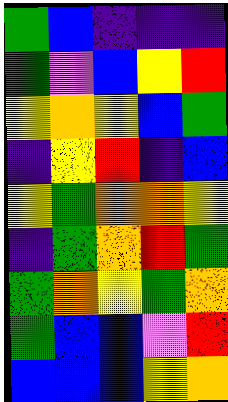[["green", "blue", "indigo", "indigo", "indigo"], ["green", "violet", "blue", "yellow", "red"], ["yellow", "orange", "yellow", "blue", "green"], ["indigo", "yellow", "red", "indigo", "blue"], ["yellow", "green", "orange", "orange", "yellow"], ["indigo", "green", "orange", "red", "green"], ["green", "orange", "yellow", "green", "orange"], ["green", "blue", "blue", "violet", "red"], ["blue", "blue", "blue", "yellow", "orange"]]